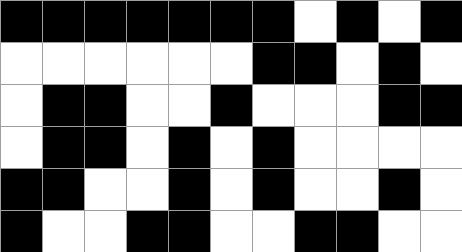[["black", "black", "black", "black", "black", "black", "black", "white", "black", "white", "black"], ["white", "white", "white", "white", "white", "white", "black", "black", "white", "black", "white"], ["white", "black", "black", "white", "white", "black", "white", "white", "white", "black", "black"], ["white", "black", "black", "white", "black", "white", "black", "white", "white", "white", "white"], ["black", "black", "white", "white", "black", "white", "black", "white", "white", "black", "white"], ["black", "white", "white", "black", "black", "white", "white", "black", "black", "white", "white"]]